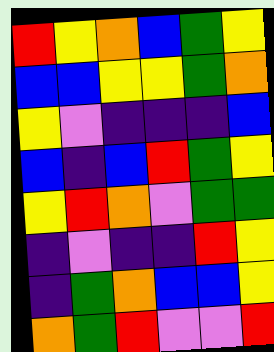[["red", "yellow", "orange", "blue", "green", "yellow"], ["blue", "blue", "yellow", "yellow", "green", "orange"], ["yellow", "violet", "indigo", "indigo", "indigo", "blue"], ["blue", "indigo", "blue", "red", "green", "yellow"], ["yellow", "red", "orange", "violet", "green", "green"], ["indigo", "violet", "indigo", "indigo", "red", "yellow"], ["indigo", "green", "orange", "blue", "blue", "yellow"], ["orange", "green", "red", "violet", "violet", "red"]]